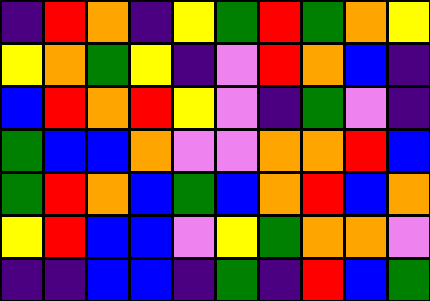[["indigo", "red", "orange", "indigo", "yellow", "green", "red", "green", "orange", "yellow"], ["yellow", "orange", "green", "yellow", "indigo", "violet", "red", "orange", "blue", "indigo"], ["blue", "red", "orange", "red", "yellow", "violet", "indigo", "green", "violet", "indigo"], ["green", "blue", "blue", "orange", "violet", "violet", "orange", "orange", "red", "blue"], ["green", "red", "orange", "blue", "green", "blue", "orange", "red", "blue", "orange"], ["yellow", "red", "blue", "blue", "violet", "yellow", "green", "orange", "orange", "violet"], ["indigo", "indigo", "blue", "blue", "indigo", "green", "indigo", "red", "blue", "green"]]